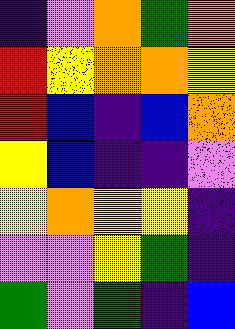[["indigo", "violet", "orange", "green", "orange"], ["red", "yellow", "orange", "orange", "yellow"], ["red", "blue", "indigo", "blue", "orange"], ["yellow", "blue", "indigo", "indigo", "violet"], ["yellow", "orange", "yellow", "yellow", "indigo"], ["violet", "violet", "yellow", "green", "indigo"], ["green", "violet", "green", "indigo", "blue"]]